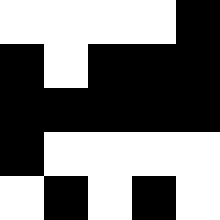[["white", "white", "white", "white", "black"], ["black", "white", "black", "black", "black"], ["black", "black", "black", "black", "black"], ["black", "white", "white", "white", "white"], ["white", "black", "white", "black", "white"]]